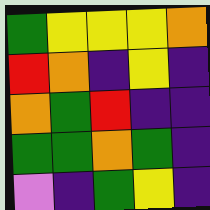[["green", "yellow", "yellow", "yellow", "orange"], ["red", "orange", "indigo", "yellow", "indigo"], ["orange", "green", "red", "indigo", "indigo"], ["green", "green", "orange", "green", "indigo"], ["violet", "indigo", "green", "yellow", "indigo"]]